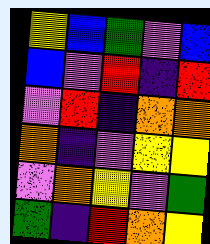[["yellow", "blue", "green", "violet", "blue"], ["blue", "violet", "red", "indigo", "red"], ["violet", "red", "indigo", "orange", "orange"], ["orange", "indigo", "violet", "yellow", "yellow"], ["violet", "orange", "yellow", "violet", "green"], ["green", "indigo", "red", "orange", "yellow"]]